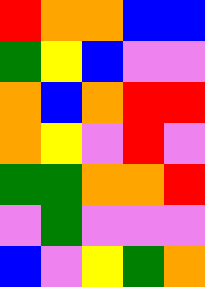[["red", "orange", "orange", "blue", "blue"], ["green", "yellow", "blue", "violet", "violet"], ["orange", "blue", "orange", "red", "red"], ["orange", "yellow", "violet", "red", "violet"], ["green", "green", "orange", "orange", "red"], ["violet", "green", "violet", "violet", "violet"], ["blue", "violet", "yellow", "green", "orange"]]